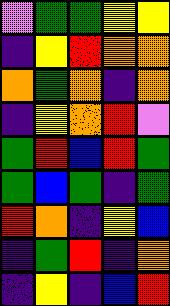[["violet", "green", "green", "yellow", "yellow"], ["indigo", "yellow", "red", "orange", "orange"], ["orange", "green", "orange", "indigo", "orange"], ["indigo", "yellow", "orange", "red", "violet"], ["green", "red", "blue", "red", "green"], ["green", "blue", "green", "indigo", "green"], ["red", "orange", "indigo", "yellow", "blue"], ["indigo", "green", "red", "indigo", "orange"], ["indigo", "yellow", "indigo", "blue", "red"]]